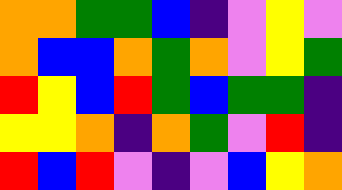[["orange", "orange", "green", "green", "blue", "indigo", "violet", "yellow", "violet"], ["orange", "blue", "blue", "orange", "green", "orange", "violet", "yellow", "green"], ["red", "yellow", "blue", "red", "green", "blue", "green", "green", "indigo"], ["yellow", "yellow", "orange", "indigo", "orange", "green", "violet", "red", "indigo"], ["red", "blue", "red", "violet", "indigo", "violet", "blue", "yellow", "orange"]]